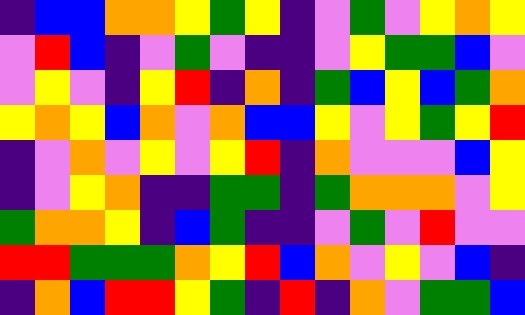[["indigo", "blue", "blue", "orange", "orange", "yellow", "green", "yellow", "indigo", "violet", "green", "violet", "yellow", "orange", "yellow"], ["violet", "red", "blue", "indigo", "violet", "green", "violet", "indigo", "indigo", "violet", "yellow", "green", "green", "blue", "violet"], ["violet", "yellow", "violet", "indigo", "yellow", "red", "indigo", "orange", "indigo", "green", "blue", "yellow", "blue", "green", "orange"], ["yellow", "orange", "yellow", "blue", "orange", "violet", "orange", "blue", "blue", "yellow", "violet", "yellow", "green", "yellow", "red"], ["indigo", "violet", "orange", "violet", "yellow", "violet", "yellow", "red", "indigo", "orange", "violet", "violet", "violet", "blue", "yellow"], ["indigo", "violet", "yellow", "orange", "indigo", "indigo", "green", "green", "indigo", "green", "orange", "orange", "orange", "violet", "yellow"], ["green", "orange", "orange", "yellow", "indigo", "blue", "green", "indigo", "indigo", "violet", "green", "violet", "red", "violet", "violet"], ["red", "red", "green", "green", "green", "orange", "yellow", "red", "blue", "orange", "violet", "yellow", "violet", "blue", "indigo"], ["indigo", "orange", "blue", "red", "red", "yellow", "green", "indigo", "red", "indigo", "orange", "violet", "green", "green", "blue"]]